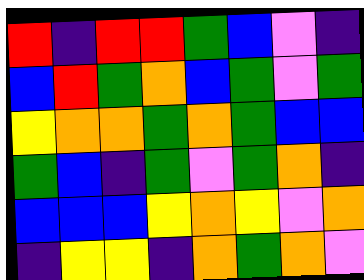[["red", "indigo", "red", "red", "green", "blue", "violet", "indigo"], ["blue", "red", "green", "orange", "blue", "green", "violet", "green"], ["yellow", "orange", "orange", "green", "orange", "green", "blue", "blue"], ["green", "blue", "indigo", "green", "violet", "green", "orange", "indigo"], ["blue", "blue", "blue", "yellow", "orange", "yellow", "violet", "orange"], ["indigo", "yellow", "yellow", "indigo", "orange", "green", "orange", "violet"]]